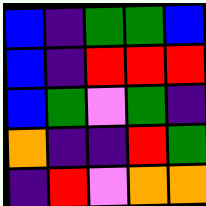[["blue", "indigo", "green", "green", "blue"], ["blue", "indigo", "red", "red", "red"], ["blue", "green", "violet", "green", "indigo"], ["orange", "indigo", "indigo", "red", "green"], ["indigo", "red", "violet", "orange", "orange"]]